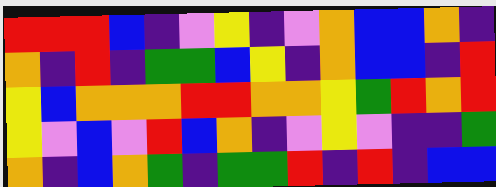[["red", "red", "red", "blue", "indigo", "violet", "yellow", "indigo", "violet", "orange", "blue", "blue", "orange", "indigo"], ["orange", "indigo", "red", "indigo", "green", "green", "blue", "yellow", "indigo", "orange", "blue", "blue", "indigo", "red"], ["yellow", "blue", "orange", "orange", "orange", "red", "red", "orange", "orange", "yellow", "green", "red", "orange", "red"], ["yellow", "violet", "blue", "violet", "red", "blue", "orange", "indigo", "violet", "yellow", "violet", "indigo", "indigo", "green"], ["orange", "indigo", "blue", "orange", "green", "indigo", "green", "green", "red", "indigo", "red", "indigo", "blue", "blue"]]